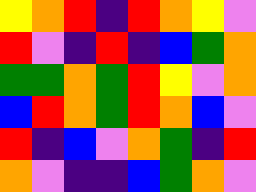[["yellow", "orange", "red", "indigo", "red", "orange", "yellow", "violet"], ["red", "violet", "indigo", "red", "indigo", "blue", "green", "orange"], ["green", "green", "orange", "green", "red", "yellow", "violet", "orange"], ["blue", "red", "orange", "green", "red", "orange", "blue", "violet"], ["red", "indigo", "blue", "violet", "orange", "green", "indigo", "red"], ["orange", "violet", "indigo", "indigo", "blue", "green", "orange", "violet"]]